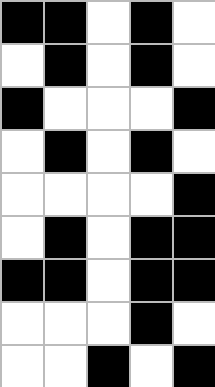[["black", "black", "white", "black", "white"], ["white", "black", "white", "black", "white"], ["black", "white", "white", "white", "black"], ["white", "black", "white", "black", "white"], ["white", "white", "white", "white", "black"], ["white", "black", "white", "black", "black"], ["black", "black", "white", "black", "black"], ["white", "white", "white", "black", "white"], ["white", "white", "black", "white", "black"]]